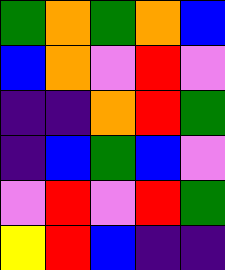[["green", "orange", "green", "orange", "blue"], ["blue", "orange", "violet", "red", "violet"], ["indigo", "indigo", "orange", "red", "green"], ["indigo", "blue", "green", "blue", "violet"], ["violet", "red", "violet", "red", "green"], ["yellow", "red", "blue", "indigo", "indigo"]]